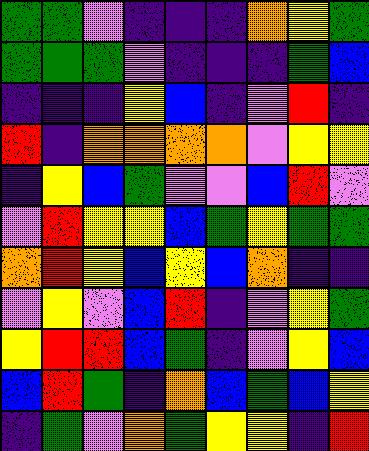[["green", "green", "violet", "indigo", "indigo", "indigo", "orange", "yellow", "green"], ["green", "green", "green", "violet", "indigo", "indigo", "indigo", "green", "blue"], ["indigo", "indigo", "indigo", "yellow", "blue", "indigo", "violet", "red", "indigo"], ["red", "indigo", "orange", "orange", "orange", "orange", "violet", "yellow", "yellow"], ["indigo", "yellow", "blue", "green", "violet", "violet", "blue", "red", "violet"], ["violet", "red", "yellow", "yellow", "blue", "green", "yellow", "green", "green"], ["orange", "red", "yellow", "blue", "yellow", "blue", "orange", "indigo", "indigo"], ["violet", "yellow", "violet", "blue", "red", "indigo", "violet", "yellow", "green"], ["yellow", "red", "red", "blue", "green", "indigo", "violet", "yellow", "blue"], ["blue", "red", "green", "indigo", "orange", "blue", "green", "blue", "yellow"], ["indigo", "green", "violet", "orange", "green", "yellow", "yellow", "indigo", "red"]]